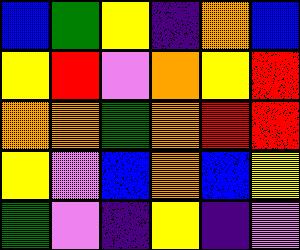[["blue", "green", "yellow", "indigo", "orange", "blue"], ["yellow", "red", "violet", "orange", "yellow", "red"], ["orange", "orange", "green", "orange", "red", "red"], ["yellow", "violet", "blue", "orange", "blue", "yellow"], ["green", "violet", "indigo", "yellow", "indigo", "violet"]]